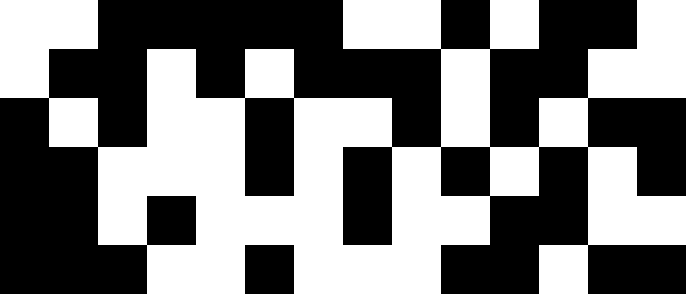[["white", "white", "black", "black", "black", "black", "black", "white", "white", "black", "white", "black", "black", "white"], ["white", "black", "black", "white", "black", "white", "black", "black", "black", "white", "black", "black", "white", "white"], ["black", "white", "black", "white", "white", "black", "white", "white", "black", "white", "black", "white", "black", "black"], ["black", "black", "white", "white", "white", "black", "white", "black", "white", "black", "white", "black", "white", "black"], ["black", "black", "white", "black", "white", "white", "white", "black", "white", "white", "black", "black", "white", "white"], ["black", "black", "black", "white", "white", "black", "white", "white", "white", "black", "black", "white", "black", "black"]]